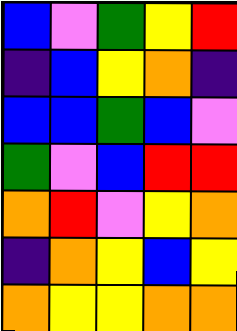[["blue", "violet", "green", "yellow", "red"], ["indigo", "blue", "yellow", "orange", "indigo"], ["blue", "blue", "green", "blue", "violet"], ["green", "violet", "blue", "red", "red"], ["orange", "red", "violet", "yellow", "orange"], ["indigo", "orange", "yellow", "blue", "yellow"], ["orange", "yellow", "yellow", "orange", "orange"]]